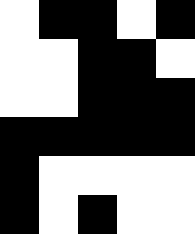[["white", "black", "black", "white", "black"], ["white", "white", "black", "black", "white"], ["white", "white", "black", "black", "black"], ["black", "black", "black", "black", "black"], ["black", "white", "white", "white", "white"], ["black", "white", "black", "white", "white"]]